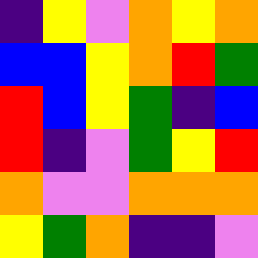[["indigo", "yellow", "violet", "orange", "yellow", "orange"], ["blue", "blue", "yellow", "orange", "red", "green"], ["red", "blue", "yellow", "green", "indigo", "blue"], ["red", "indigo", "violet", "green", "yellow", "red"], ["orange", "violet", "violet", "orange", "orange", "orange"], ["yellow", "green", "orange", "indigo", "indigo", "violet"]]